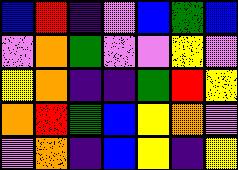[["blue", "red", "indigo", "violet", "blue", "green", "blue"], ["violet", "orange", "green", "violet", "violet", "yellow", "violet"], ["yellow", "orange", "indigo", "indigo", "green", "red", "yellow"], ["orange", "red", "green", "blue", "yellow", "orange", "violet"], ["violet", "orange", "indigo", "blue", "yellow", "indigo", "yellow"]]